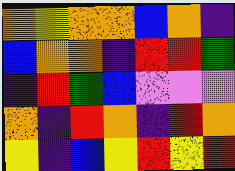[["orange", "yellow", "orange", "orange", "blue", "orange", "indigo"], ["blue", "orange", "orange", "indigo", "red", "red", "green"], ["indigo", "red", "green", "blue", "violet", "violet", "violet"], ["orange", "indigo", "red", "orange", "indigo", "red", "orange"], ["yellow", "indigo", "blue", "yellow", "red", "yellow", "red"]]